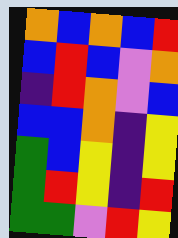[["orange", "blue", "orange", "blue", "red"], ["blue", "red", "blue", "violet", "orange"], ["indigo", "red", "orange", "violet", "blue"], ["blue", "blue", "orange", "indigo", "yellow"], ["green", "blue", "yellow", "indigo", "yellow"], ["green", "red", "yellow", "indigo", "red"], ["green", "green", "violet", "red", "yellow"]]